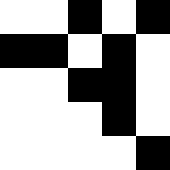[["white", "white", "black", "white", "black"], ["black", "black", "white", "black", "white"], ["white", "white", "black", "black", "white"], ["white", "white", "white", "black", "white"], ["white", "white", "white", "white", "black"]]